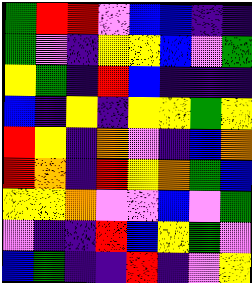[["green", "red", "red", "violet", "blue", "blue", "indigo", "indigo"], ["green", "violet", "indigo", "yellow", "yellow", "blue", "violet", "green"], ["yellow", "green", "indigo", "red", "blue", "indigo", "indigo", "indigo"], ["blue", "indigo", "yellow", "indigo", "yellow", "yellow", "green", "yellow"], ["red", "yellow", "indigo", "orange", "violet", "indigo", "blue", "orange"], ["red", "orange", "indigo", "red", "yellow", "orange", "green", "blue"], ["yellow", "yellow", "orange", "violet", "violet", "blue", "violet", "green"], ["violet", "indigo", "indigo", "red", "blue", "yellow", "green", "violet"], ["blue", "green", "indigo", "indigo", "red", "indigo", "violet", "yellow"]]